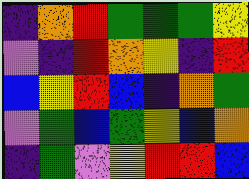[["indigo", "orange", "red", "green", "green", "green", "yellow"], ["violet", "indigo", "red", "orange", "yellow", "indigo", "red"], ["blue", "yellow", "red", "blue", "indigo", "orange", "green"], ["violet", "green", "blue", "green", "yellow", "blue", "orange"], ["indigo", "green", "violet", "yellow", "red", "red", "blue"]]